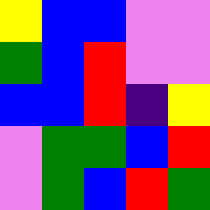[["yellow", "blue", "blue", "violet", "violet"], ["green", "blue", "red", "violet", "violet"], ["blue", "blue", "red", "indigo", "yellow"], ["violet", "green", "green", "blue", "red"], ["violet", "green", "blue", "red", "green"]]